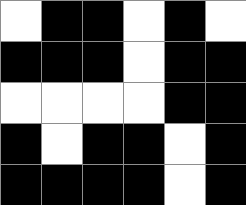[["white", "black", "black", "white", "black", "white"], ["black", "black", "black", "white", "black", "black"], ["white", "white", "white", "white", "black", "black"], ["black", "white", "black", "black", "white", "black"], ["black", "black", "black", "black", "white", "black"]]